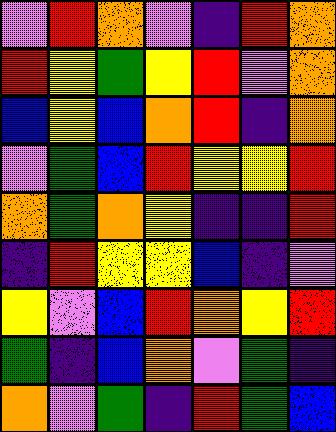[["violet", "red", "orange", "violet", "indigo", "red", "orange"], ["red", "yellow", "green", "yellow", "red", "violet", "orange"], ["blue", "yellow", "blue", "orange", "red", "indigo", "orange"], ["violet", "green", "blue", "red", "yellow", "yellow", "red"], ["orange", "green", "orange", "yellow", "indigo", "indigo", "red"], ["indigo", "red", "yellow", "yellow", "blue", "indigo", "violet"], ["yellow", "violet", "blue", "red", "orange", "yellow", "red"], ["green", "indigo", "blue", "orange", "violet", "green", "indigo"], ["orange", "violet", "green", "indigo", "red", "green", "blue"]]